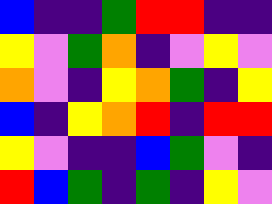[["blue", "indigo", "indigo", "green", "red", "red", "indigo", "indigo"], ["yellow", "violet", "green", "orange", "indigo", "violet", "yellow", "violet"], ["orange", "violet", "indigo", "yellow", "orange", "green", "indigo", "yellow"], ["blue", "indigo", "yellow", "orange", "red", "indigo", "red", "red"], ["yellow", "violet", "indigo", "indigo", "blue", "green", "violet", "indigo"], ["red", "blue", "green", "indigo", "green", "indigo", "yellow", "violet"]]